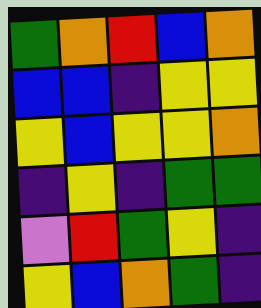[["green", "orange", "red", "blue", "orange"], ["blue", "blue", "indigo", "yellow", "yellow"], ["yellow", "blue", "yellow", "yellow", "orange"], ["indigo", "yellow", "indigo", "green", "green"], ["violet", "red", "green", "yellow", "indigo"], ["yellow", "blue", "orange", "green", "indigo"]]